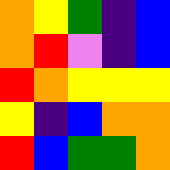[["orange", "yellow", "green", "indigo", "blue"], ["orange", "red", "violet", "indigo", "blue"], ["red", "orange", "yellow", "yellow", "yellow"], ["yellow", "indigo", "blue", "orange", "orange"], ["red", "blue", "green", "green", "orange"]]